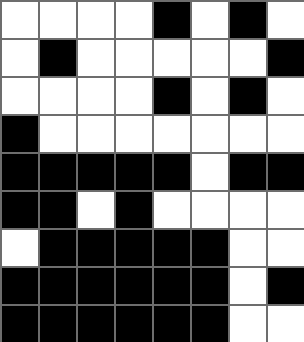[["white", "white", "white", "white", "black", "white", "black", "white"], ["white", "black", "white", "white", "white", "white", "white", "black"], ["white", "white", "white", "white", "black", "white", "black", "white"], ["black", "white", "white", "white", "white", "white", "white", "white"], ["black", "black", "black", "black", "black", "white", "black", "black"], ["black", "black", "white", "black", "white", "white", "white", "white"], ["white", "black", "black", "black", "black", "black", "white", "white"], ["black", "black", "black", "black", "black", "black", "white", "black"], ["black", "black", "black", "black", "black", "black", "white", "white"]]